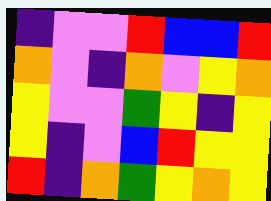[["indigo", "violet", "violet", "red", "blue", "blue", "red"], ["orange", "violet", "indigo", "orange", "violet", "yellow", "orange"], ["yellow", "violet", "violet", "green", "yellow", "indigo", "yellow"], ["yellow", "indigo", "violet", "blue", "red", "yellow", "yellow"], ["red", "indigo", "orange", "green", "yellow", "orange", "yellow"]]